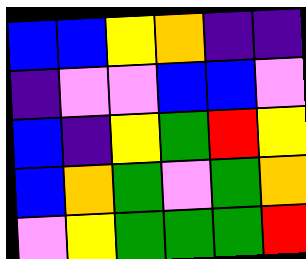[["blue", "blue", "yellow", "orange", "indigo", "indigo"], ["indigo", "violet", "violet", "blue", "blue", "violet"], ["blue", "indigo", "yellow", "green", "red", "yellow"], ["blue", "orange", "green", "violet", "green", "orange"], ["violet", "yellow", "green", "green", "green", "red"]]